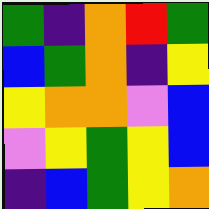[["green", "indigo", "orange", "red", "green"], ["blue", "green", "orange", "indigo", "yellow"], ["yellow", "orange", "orange", "violet", "blue"], ["violet", "yellow", "green", "yellow", "blue"], ["indigo", "blue", "green", "yellow", "orange"]]